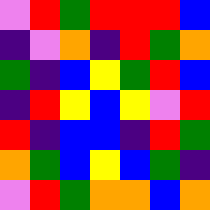[["violet", "red", "green", "red", "red", "red", "blue"], ["indigo", "violet", "orange", "indigo", "red", "green", "orange"], ["green", "indigo", "blue", "yellow", "green", "red", "blue"], ["indigo", "red", "yellow", "blue", "yellow", "violet", "red"], ["red", "indigo", "blue", "blue", "indigo", "red", "green"], ["orange", "green", "blue", "yellow", "blue", "green", "indigo"], ["violet", "red", "green", "orange", "orange", "blue", "orange"]]